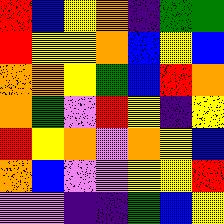[["red", "blue", "yellow", "orange", "indigo", "green", "green"], ["red", "yellow", "yellow", "orange", "blue", "yellow", "blue"], ["orange", "orange", "yellow", "green", "blue", "red", "orange"], ["orange", "green", "violet", "red", "yellow", "indigo", "yellow"], ["red", "yellow", "orange", "violet", "orange", "yellow", "blue"], ["orange", "blue", "violet", "violet", "yellow", "yellow", "red"], ["violet", "violet", "indigo", "indigo", "green", "blue", "yellow"]]